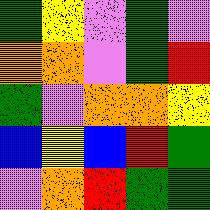[["green", "yellow", "violet", "green", "violet"], ["orange", "orange", "violet", "green", "red"], ["green", "violet", "orange", "orange", "yellow"], ["blue", "yellow", "blue", "red", "green"], ["violet", "orange", "red", "green", "green"]]